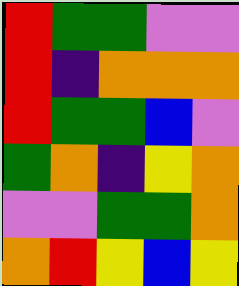[["red", "green", "green", "violet", "violet"], ["red", "indigo", "orange", "orange", "orange"], ["red", "green", "green", "blue", "violet"], ["green", "orange", "indigo", "yellow", "orange"], ["violet", "violet", "green", "green", "orange"], ["orange", "red", "yellow", "blue", "yellow"]]